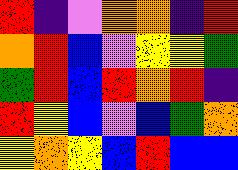[["red", "indigo", "violet", "orange", "orange", "indigo", "red"], ["orange", "red", "blue", "violet", "yellow", "yellow", "green"], ["green", "red", "blue", "red", "orange", "red", "indigo"], ["red", "yellow", "blue", "violet", "blue", "green", "orange"], ["yellow", "orange", "yellow", "blue", "red", "blue", "blue"]]